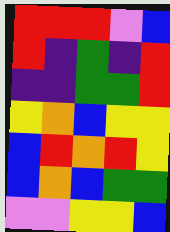[["red", "red", "red", "violet", "blue"], ["red", "indigo", "green", "indigo", "red"], ["indigo", "indigo", "green", "green", "red"], ["yellow", "orange", "blue", "yellow", "yellow"], ["blue", "red", "orange", "red", "yellow"], ["blue", "orange", "blue", "green", "green"], ["violet", "violet", "yellow", "yellow", "blue"]]